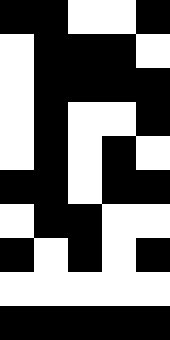[["black", "black", "white", "white", "black"], ["white", "black", "black", "black", "white"], ["white", "black", "black", "black", "black"], ["white", "black", "white", "white", "black"], ["white", "black", "white", "black", "white"], ["black", "black", "white", "black", "black"], ["white", "black", "black", "white", "white"], ["black", "white", "black", "white", "black"], ["white", "white", "white", "white", "white"], ["black", "black", "black", "black", "black"]]